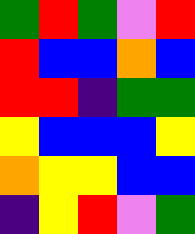[["green", "red", "green", "violet", "red"], ["red", "blue", "blue", "orange", "blue"], ["red", "red", "indigo", "green", "green"], ["yellow", "blue", "blue", "blue", "yellow"], ["orange", "yellow", "yellow", "blue", "blue"], ["indigo", "yellow", "red", "violet", "green"]]